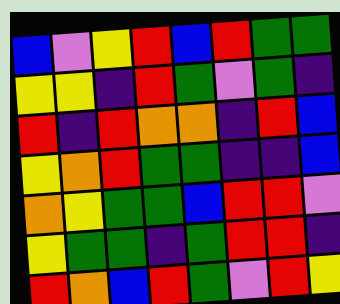[["blue", "violet", "yellow", "red", "blue", "red", "green", "green"], ["yellow", "yellow", "indigo", "red", "green", "violet", "green", "indigo"], ["red", "indigo", "red", "orange", "orange", "indigo", "red", "blue"], ["yellow", "orange", "red", "green", "green", "indigo", "indigo", "blue"], ["orange", "yellow", "green", "green", "blue", "red", "red", "violet"], ["yellow", "green", "green", "indigo", "green", "red", "red", "indigo"], ["red", "orange", "blue", "red", "green", "violet", "red", "yellow"]]